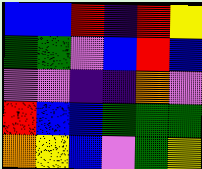[["blue", "blue", "red", "indigo", "red", "yellow"], ["green", "green", "violet", "blue", "red", "blue"], ["violet", "violet", "indigo", "indigo", "orange", "violet"], ["red", "blue", "blue", "green", "green", "green"], ["orange", "yellow", "blue", "violet", "green", "yellow"]]